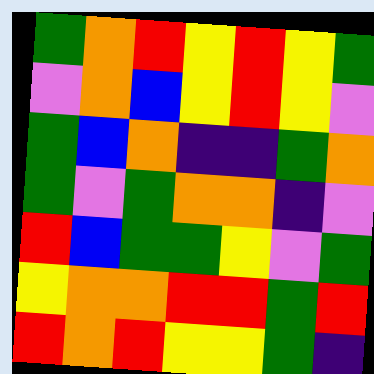[["green", "orange", "red", "yellow", "red", "yellow", "green"], ["violet", "orange", "blue", "yellow", "red", "yellow", "violet"], ["green", "blue", "orange", "indigo", "indigo", "green", "orange"], ["green", "violet", "green", "orange", "orange", "indigo", "violet"], ["red", "blue", "green", "green", "yellow", "violet", "green"], ["yellow", "orange", "orange", "red", "red", "green", "red"], ["red", "orange", "red", "yellow", "yellow", "green", "indigo"]]